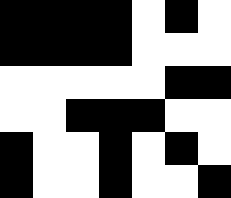[["black", "black", "black", "black", "white", "black", "white"], ["black", "black", "black", "black", "white", "white", "white"], ["white", "white", "white", "white", "white", "black", "black"], ["white", "white", "black", "black", "black", "white", "white"], ["black", "white", "white", "black", "white", "black", "white"], ["black", "white", "white", "black", "white", "white", "black"]]